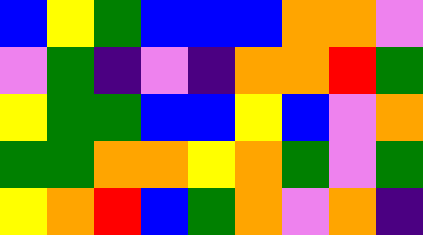[["blue", "yellow", "green", "blue", "blue", "blue", "orange", "orange", "violet"], ["violet", "green", "indigo", "violet", "indigo", "orange", "orange", "red", "green"], ["yellow", "green", "green", "blue", "blue", "yellow", "blue", "violet", "orange"], ["green", "green", "orange", "orange", "yellow", "orange", "green", "violet", "green"], ["yellow", "orange", "red", "blue", "green", "orange", "violet", "orange", "indigo"]]